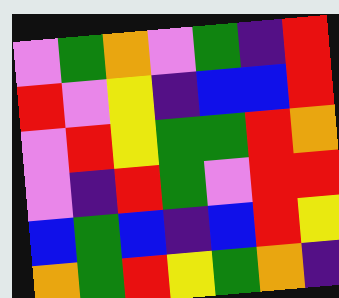[["violet", "green", "orange", "violet", "green", "indigo", "red"], ["red", "violet", "yellow", "indigo", "blue", "blue", "red"], ["violet", "red", "yellow", "green", "green", "red", "orange"], ["violet", "indigo", "red", "green", "violet", "red", "red"], ["blue", "green", "blue", "indigo", "blue", "red", "yellow"], ["orange", "green", "red", "yellow", "green", "orange", "indigo"]]